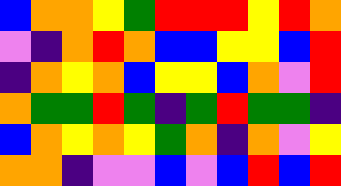[["blue", "orange", "orange", "yellow", "green", "red", "red", "red", "yellow", "red", "orange"], ["violet", "indigo", "orange", "red", "orange", "blue", "blue", "yellow", "yellow", "blue", "red"], ["indigo", "orange", "yellow", "orange", "blue", "yellow", "yellow", "blue", "orange", "violet", "red"], ["orange", "green", "green", "red", "green", "indigo", "green", "red", "green", "green", "indigo"], ["blue", "orange", "yellow", "orange", "yellow", "green", "orange", "indigo", "orange", "violet", "yellow"], ["orange", "orange", "indigo", "violet", "violet", "blue", "violet", "blue", "red", "blue", "red"]]